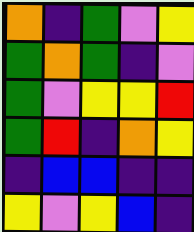[["orange", "indigo", "green", "violet", "yellow"], ["green", "orange", "green", "indigo", "violet"], ["green", "violet", "yellow", "yellow", "red"], ["green", "red", "indigo", "orange", "yellow"], ["indigo", "blue", "blue", "indigo", "indigo"], ["yellow", "violet", "yellow", "blue", "indigo"]]